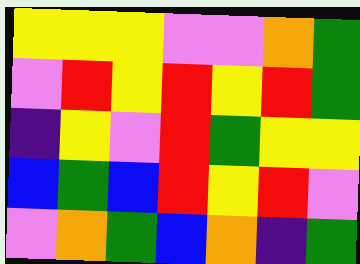[["yellow", "yellow", "yellow", "violet", "violet", "orange", "green"], ["violet", "red", "yellow", "red", "yellow", "red", "green"], ["indigo", "yellow", "violet", "red", "green", "yellow", "yellow"], ["blue", "green", "blue", "red", "yellow", "red", "violet"], ["violet", "orange", "green", "blue", "orange", "indigo", "green"]]